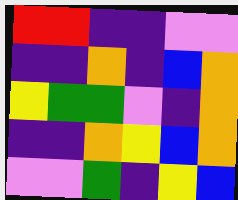[["red", "red", "indigo", "indigo", "violet", "violet"], ["indigo", "indigo", "orange", "indigo", "blue", "orange"], ["yellow", "green", "green", "violet", "indigo", "orange"], ["indigo", "indigo", "orange", "yellow", "blue", "orange"], ["violet", "violet", "green", "indigo", "yellow", "blue"]]